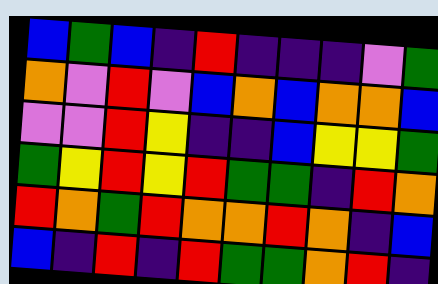[["blue", "green", "blue", "indigo", "red", "indigo", "indigo", "indigo", "violet", "green"], ["orange", "violet", "red", "violet", "blue", "orange", "blue", "orange", "orange", "blue"], ["violet", "violet", "red", "yellow", "indigo", "indigo", "blue", "yellow", "yellow", "green"], ["green", "yellow", "red", "yellow", "red", "green", "green", "indigo", "red", "orange"], ["red", "orange", "green", "red", "orange", "orange", "red", "orange", "indigo", "blue"], ["blue", "indigo", "red", "indigo", "red", "green", "green", "orange", "red", "indigo"]]